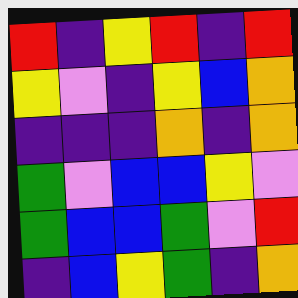[["red", "indigo", "yellow", "red", "indigo", "red"], ["yellow", "violet", "indigo", "yellow", "blue", "orange"], ["indigo", "indigo", "indigo", "orange", "indigo", "orange"], ["green", "violet", "blue", "blue", "yellow", "violet"], ["green", "blue", "blue", "green", "violet", "red"], ["indigo", "blue", "yellow", "green", "indigo", "orange"]]